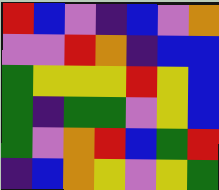[["red", "blue", "violet", "indigo", "blue", "violet", "orange"], ["violet", "violet", "red", "orange", "indigo", "blue", "blue"], ["green", "yellow", "yellow", "yellow", "red", "yellow", "blue"], ["green", "indigo", "green", "green", "violet", "yellow", "blue"], ["green", "violet", "orange", "red", "blue", "green", "red"], ["indigo", "blue", "orange", "yellow", "violet", "yellow", "green"]]